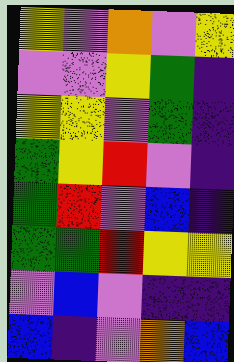[["yellow", "violet", "orange", "violet", "yellow"], ["violet", "violet", "yellow", "green", "indigo"], ["yellow", "yellow", "violet", "green", "indigo"], ["green", "yellow", "red", "violet", "indigo"], ["green", "red", "violet", "blue", "indigo"], ["green", "green", "red", "yellow", "yellow"], ["violet", "blue", "violet", "indigo", "indigo"], ["blue", "indigo", "violet", "orange", "blue"]]